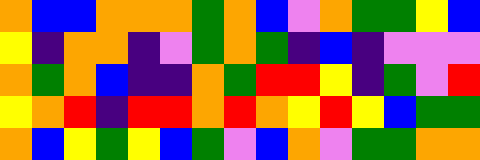[["orange", "blue", "blue", "orange", "orange", "orange", "green", "orange", "blue", "violet", "orange", "green", "green", "yellow", "blue"], ["yellow", "indigo", "orange", "orange", "indigo", "violet", "green", "orange", "green", "indigo", "blue", "indigo", "violet", "violet", "violet"], ["orange", "green", "orange", "blue", "indigo", "indigo", "orange", "green", "red", "red", "yellow", "indigo", "green", "violet", "red"], ["yellow", "orange", "red", "indigo", "red", "red", "orange", "red", "orange", "yellow", "red", "yellow", "blue", "green", "green"], ["orange", "blue", "yellow", "green", "yellow", "blue", "green", "violet", "blue", "orange", "violet", "green", "green", "orange", "orange"]]